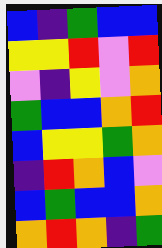[["blue", "indigo", "green", "blue", "blue"], ["yellow", "yellow", "red", "violet", "red"], ["violet", "indigo", "yellow", "violet", "orange"], ["green", "blue", "blue", "orange", "red"], ["blue", "yellow", "yellow", "green", "orange"], ["indigo", "red", "orange", "blue", "violet"], ["blue", "green", "blue", "blue", "orange"], ["orange", "red", "orange", "indigo", "green"]]